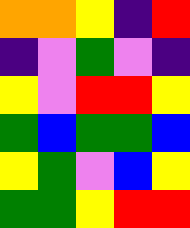[["orange", "orange", "yellow", "indigo", "red"], ["indigo", "violet", "green", "violet", "indigo"], ["yellow", "violet", "red", "red", "yellow"], ["green", "blue", "green", "green", "blue"], ["yellow", "green", "violet", "blue", "yellow"], ["green", "green", "yellow", "red", "red"]]